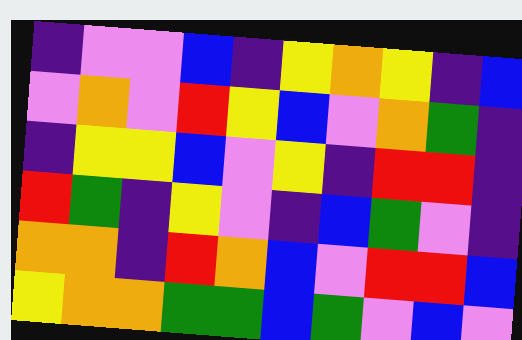[["indigo", "violet", "violet", "blue", "indigo", "yellow", "orange", "yellow", "indigo", "blue"], ["violet", "orange", "violet", "red", "yellow", "blue", "violet", "orange", "green", "indigo"], ["indigo", "yellow", "yellow", "blue", "violet", "yellow", "indigo", "red", "red", "indigo"], ["red", "green", "indigo", "yellow", "violet", "indigo", "blue", "green", "violet", "indigo"], ["orange", "orange", "indigo", "red", "orange", "blue", "violet", "red", "red", "blue"], ["yellow", "orange", "orange", "green", "green", "blue", "green", "violet", "blue", "violet"]]